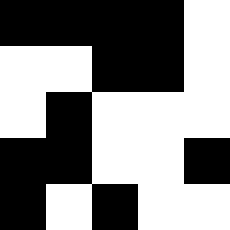[["black", "black", "black", "black", "white"], ["white", "white", "black", "black", "white"], ["white", "black", "white", "white", "white"], ["black", "black", "white", "white", "black"], ["black", "white", "black", "white", "white"]]